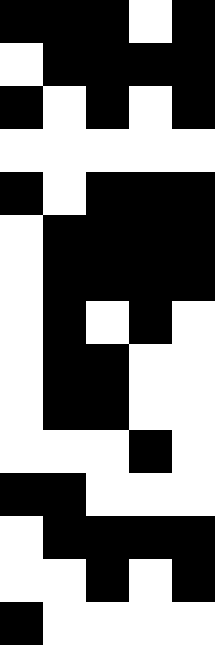[["black", "black", "black", "white", "black"], ["white", "black", "black", "black", "black"], ["black", "white", "black", "white", "black"], ["white", "white", "white", "white", "white"], ["black", "white", "black", "black", "black"], ["white", "black", "black", "black", "black"], ["white", "black", "black", "black", "black"], ["white", "black", "white", "black", "white"], ["white", "black", "black", "white", "white"], ["white", "black", "black", "white", "white"], ["white", "white", "white", "black", "white"], ["black", "black", "white", "white", "white"], ["white", "black", "black", "black", "black"], ["white", "white", "black", "white", "black"], ["black", "white", "white", "white", "white"]]